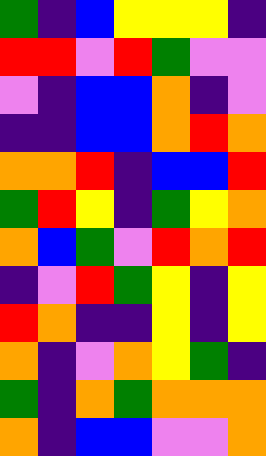[["green", "indigo", "blue", "yellow", "yellow", "yellow", "indigo"], ["red", "red", "violet", "red", "green", "violet", "violet"], ["violet", "indigo", "blue", "blue", "orange", "indigo", "violet"], ["indigo", "indigo", "blue", "blue", "orange", "red", "orange"], ["orange", "orange", "red", "indigo", "blue", "blue", "red"], ["green", "red", "yellow", "indigo", "green", "yellow", "orange"], ["orange", "blue", "green", "violet", "red", "orange", "red"], ["indigo", "violet", "red", "green", "yellow", "indigo", "yellow"], ["red", "orange", "indigo", "indigo", "yellow", "indigo", "yellow"], ["orange", "indigo", "violet", "orange", "yellow", "green", "indigo"], ["green", "indigo", "orange", "green", "orange", "orange", "orange"], ["orange", "indigo", "blue", "blue", "violet", "violet", "orange"]]